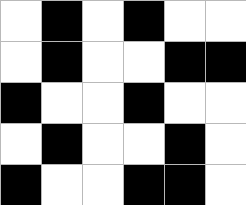[["white", "black", "white", "black", "white", "white"], ["white", "black", "white", "white", "black", "black"], ["black", "white", "white", "black", "white", "white"], ["white", "black", "white", "white", "black", "white"], ["black", "white", "white", "black", "black", "white"]]